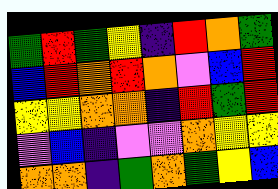[["green", "red", "green", "yellow", "indigo", "red", "orange", "green"], ["blue", "red", "orange", "red", "orange", "violet", "blue", "red"], ["yellow", "yellow", "orange", "orange", "indigo", "red", "green", "red"], ["violet", "blue", "indigo", "violet", "violet", "orange", "yellow", "yellow"], ["orange", "orange", "indigo", "green", "orange", "green", "yellow", "blue"]]